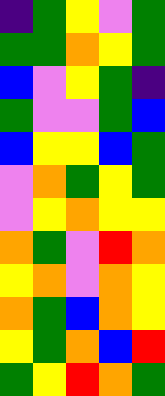[["indigo", "green", "yellow", "violet", "green"], ["green", "green", "orange", "yellow", "green"], ["blue", "violet", "yellow", "green", "indigo"], ["green", "violet", "violet", "green", "blue"], ["blue", "yellow", "yellow", "blue", "green"], ["violet", "orange", "green", "yellow", "green"], ["violet", "yellow", "orange", "yellow", "yellow"], ["orange", "green", "violet", "red", "orange"], ["yellow", "orange", "violet", "orange", "yellow"], ["orange", "green", "blue", "orange", "yellow"], ["yellow", "green", "orange", "blue", "red"], ["green", "yellow", "red", "orange", "green"]]